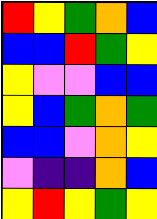[["red", "yellow", "green", "orange", "blue"], ["blue", "blue", "red", "green", "yellow"], ["yellow", "violet", "violet", "blue", "blue"], ["yellow", "blue", "green", "orange", "green"], ["blue", "blue", "violet", "orange", "yellow"], ["violet", "indigo", "indigo", "orange", "blue"], ["yellow", "red", "yellow", "green", "yellow"]]